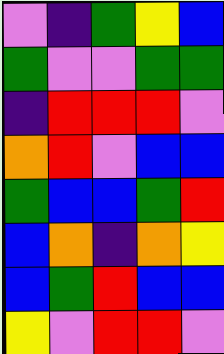[["violet", "indigo", "green", "yellow", "blue"], ["green", "violet", "violet", "green", "green"], ["indigo", "red", "red", "red", "violet"], ["orange", "red", "violet", "blue", "blue"], ["green", "blue", "blue", "green", "red"], ["blue", "orange", "indigo", "orange", "yellow"], ["blue", "green", "red", "blue", "blue"], ["yellow", "violet", "red", "red", "violet"]]